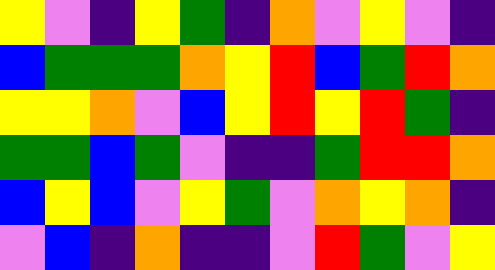[["yellow", "violet", "indigo", "yellow", "green", "indigo", "orange", "violet", "yellow", "violet", "indigo"], ["blue", "green", "green", "green", "orange", "yellow", "red", "blue", "green", "red", "orange"], ["yellow", "yellow", "orange", "violet", "blue", "yellow", "red", "yellow", "red", "green", "indigo"], ["green", "green", "blue", "green", "violet", "indigo", "indigo", "green", "red", "red", "orange"], ["blue", "yellow", "blue", "violet", "yellow", "green", "violet", "orange", "yellow", "orange", "indigo"], ["violet", "blue", "indigo", "orange", "indigo", "indigo", "violet", "red", "green", "violet", "yellow"]]